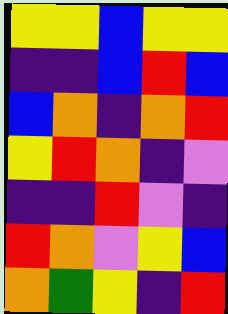[["yellow", "yellow", "blue", "yellow", "yellow"], ["indigo", "indigo", "blue", "red", "blue"], ["blue", "orange", "indigo", "orange", "red"], ["yellow", "red", "orange", "indigo", "violet"], ["indigo", "indigo", "red", "violet", "indigo"], ["red", "orange", "violet", "yellow", "blue"], ["orange", "green", "yellow", "indigo", "red"]]